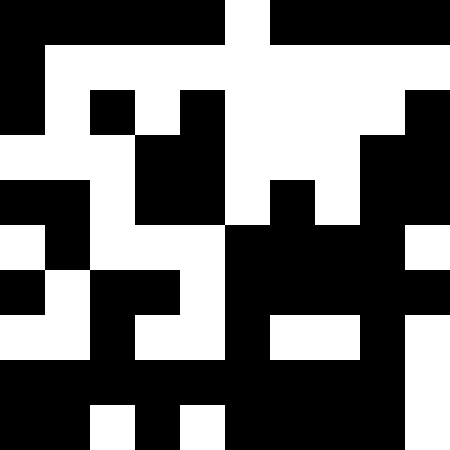[["black", "black", "black", "black", "black", "white", "black", "black", "black", "black"], ["black", "white", "white", "white", "white", "white", "white", "white", "white", "white"], ["black", "white", "black", "white", "black", "white", "white", "white", "white", "black"], ["white", "white", "white", "black", "black", "white", "white", "white", "black", "black"], ["black", "black", "white", "black", "black", "white", "black", "white", "black", "black"], ["white", "black", "white", "white", "white", "black", "black", "black", "black", "white"], ["black", "white", "black", "black", "white", "black", "black", "black", "black", "black"], ["white", "white", "black", "white", "white", "black", "white", "white", "black", "white"], ["black", "black", "black", "black", "black", "black", "black", "black", "black", "white"], ["black", "black", "white", "black", "white", "black", "black", "black", "black", "white"]]